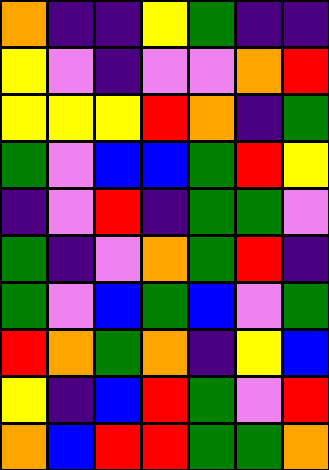[["orange", "indigo", "indigo", "yellow", "green", "indigo", "indigo"], ["yellow", "violet", "indigo", "violet", "violet", "orange", "red"], ["yellow", "yellow", "yellow", "red", "orange", "indigo", "green"], ["green", "violet", "blue", "blue", "green", "red", "yellow"], ["indigo", "violet", "red", "indigo", "green", "green", "violet"], ["green", "indigo", "violet", "orange", "green", "red", "indigo"], ["green", "violet", "blue", "green", "blue", "violet", "green"], ["red", "orange", "green", "orange", "indigo", "yellow", "blue"], ["yellow", "indigo", "blue", "red", "green", "violet", "red"], ["orange", "blue", "red", "red", "green", "green", "orange"]]